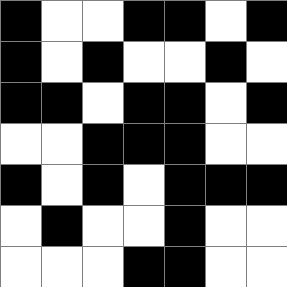[["black", "white", "white", "black", "black", "white", "black"], ["black", "white", "black", "white", "white", "black", "white"], ["black", "black", "white", "black", "black", "white", "black"], ["white", "white", "black", "black", "black", "white", "white"], ["black", "white", "black", "white", "black", "black", "black"], ["white", "black", "white", "white", "black", "white", "white"], ["white", "white", "white", "black", "black", "white", "white"]]